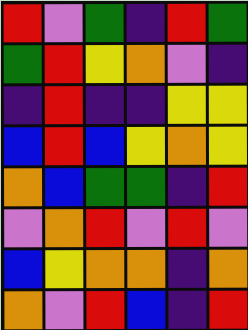[["red", "violet", "green", "indigo", "red", "green"], ["green", "red", "yellow", "orange", "violet", "indigo"], ["indigo", "red", "indigo", "indigo", "yellow", "yellow"], ["blue", "red", "blue", "yellow", "orange", "yellow"], ["orange", "blue", "green", "green", "indigo", "red"], ["violet", "orange", "red", "violet", "red", "violet"], ["blue", "yellow", "orange", "orange", "indigo", "orange"], ["orange", "violet", "red", "blue", "indigo", "red"]]